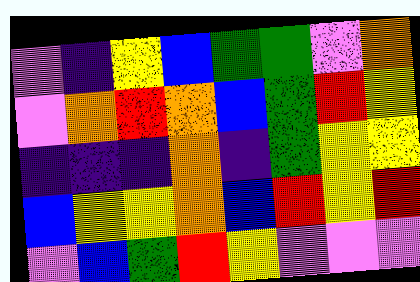[["violet", "indigo", "yellow", "blue", "green", "green", "violet", "orange"], ["violet", "orange", "red", "orange", "blue", "green", "red", "yellow"], ["indigo", "indigo", "indigo", "orange", "indigo", "green", "yellow", "yellow"], ["blue", "yellow", "yellow", "orange", "blue", "red", "yellow", "red"], ["violet", "blue", "green", "red", "yellow", "violet", "violet", "violet"]]